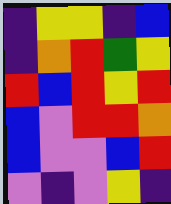[["indigo", "yellow", "yellow", "indigo", "blue"], ["indigo", "orange", "red", "green", "yellow"], ["red", "blue", "red", "yellow", "red"], ["blue", "violet", "red", "red", "orange"], ["blue", "violet", "violet", "blue", "red"], ["violet", "indigo", "violet", "yellow", "indigo"]]